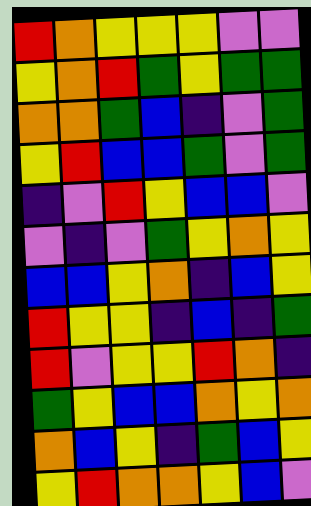[["red", "orange", "yellow", "yellow", "yellow", "violet", "violet"], ["yellow", "orange", "red", "green", "yellow", "green", "green"], ["orange", "orange", "green", "blue", "indigo", "violet", "green"], ["yellow", "red", "blue", "blue", "green", "violet", "green"], ["indigo", "violet", "red", "yellow", "blue", "blue", "violet"], ["violet", "indigo", "violet", "green", "yellow", "orange", "yellow"], ["blue", "blue", "yellow", "orange", "indigo", "blue", "yellow"], ["red", "yellow", "yellow", "indigo", "blue", "indigo", "green"], ["red", "violet", "yellow", "yellow", "red", "orange", "indigo"], ["green", "yellow", "blue", "blue", "orange", "yellow", "orange"], ["orange", "blue", "yellow", "indigo", "green", "blue", "yellow"], ["yellow", "red", "orange", "orange", "yellow", "blue", "violet"]]